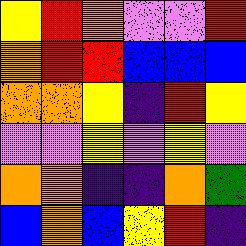[["yellow", "red", "orange", "violet", "violet", "red"], ["orange", "red", "red", "blue", "blue", "blue"], ["orange", "orange", "yellow", "indigo", "red", "yellow"], ["violet", "violet", "yellow", "violet", "yellow", "violet"], ["orange", "orange", "indigo", "indigo", "orange", "green"], ["blue", "orange", "blue", "yellow", "red", "indigo"]]